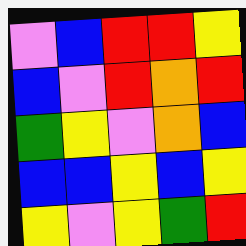[["violet", "blue", "red", "red", "yellow"], ["blue", "violet", "red", "orange", "red"], ["green", "yellow", "violet", "orange", "blue"], ["blue", "blue", "yellow", "blue", "yellow"], ["yellow", "violet", "yellow", "green", "red"]]